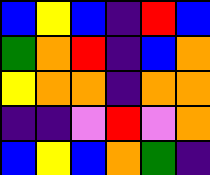[["blue", "yellow", "blue", "indigo", "red", "blue"], ["green", "orange", "red", "indigo", "blue", "orange"], ["yellow", "orange", "orange", "indigo", "orange", "orange"], ["indigo", "indigo", "violet", "red", "violet", "orange"], ["blue", "yellow", "blue", "orange", "green", "indigo"]]